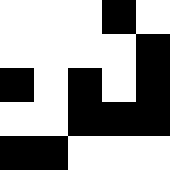[["white", "white", "white", "black", "white"], ["white", "white", "white", "white", "black"], ["black", "white", "black", "white", "black"], ["white", "white", "black", "black", "black"], ["black", "black", "white", "white", "white"]]